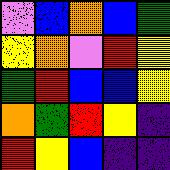[["violet", "blue", "orange", "blue", "green"], ["yellow", "orange", "violet", "red", "yellow"], ["green", "red", "blue", "blue", "yellow"], ["orange", "green", "red", "yellow", "indigo"], ["red", "yellow", "blue", "indigo", "indigo"]]